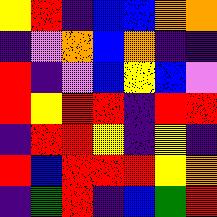[["yellow", "red", "indigo", "blue", "blue", "orange", "orange"], ["indigo", "violet", "orange", "blue", "orange", "indigo", "indigo"], ["red", "indigo", "violet", "blue", "yellow", "blue", "violet"], ["red", "yellow", "red", "red", "indigo", "red", "red"], ["indigo", "red", "red", "yellow", "indigo", "yellow", "indigo"], ["red", "blue", "red", "red", "red", "yellow", "orange"], ["indigo", "green", "red", "indigo", "blue", "green", "red"]]